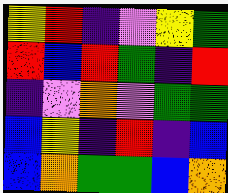[["yellow", "red", "indigo", "violet", "yellow", "green"], ["red", "blue", "red", "green", "indigo", "red"], ["indigo", "violet", "orange", "violet", "green", "green"], ["blue", "yellow", "indigo", "red", "indigo", "blue"], ["blue", "orange", "green", "green", "blue", "orange"]]